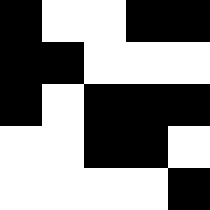[["black", "white", "white", "black", "black"], ["black", "black", "white", "white", "white"], ["black", "white", "black", "black", "black"], ["white", "white", "black", "black", "white"], ["white", "white", "white", "white", "black"]]